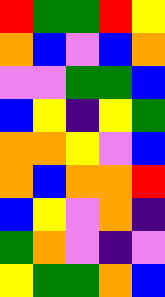[["red", "green", "green", "red", "yellow"], ["orange", "blue", "violet", "blue", "orange"], ["violet", "violet", "green", "green", "blue"], ["blue", "yellow", "indigo", "yellow", "green"], ["orange", "orange", "yellow", "violet", "blue"], ["orange", "blue", "orange", "orange", "red"], ["blue", "yellow", "violet", "orange", "indigo"], ["green", "orange", "violet", "indigo", "violet"], ["yellow", "green", "green", "orange", "blue"]]